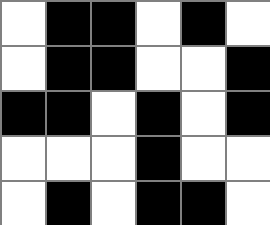[["white", "black", "black", "white", "black", "white"], ["white", "black", "black", "white", "white", "black"], ["black", "black", "white", "black", "white", "black"], ["white", "white", "white", "black", "white", "white"], ["white", "black", "white", "black", "black", "white"]]